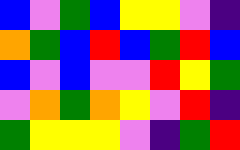[["blue", "violet", "green", "blue", "yellow", "yellow", "violet", "indigo"], ["orange", "green", "blue", "red", "blue", "green", "red", "blue"], ["blue", "violet", "blue", "violet", "violet", "red", "yellow", "green"], ["violet", "orange", "green", "orange", "yellow", "violet", "red", "indigo"], ["green", "yellow", "yellow", "yellow", "violet", "indigo", "green", "red"]]